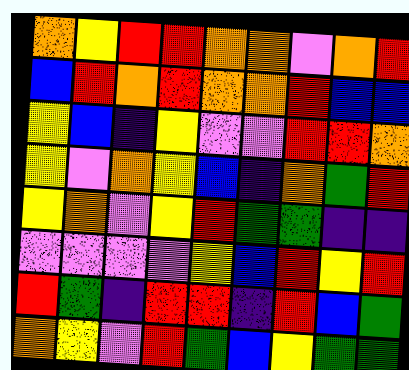[["orange", "yellow", "red", "red", "orange", "orange", "violet", "orange", "red"], ["blue", "red", "orange", "red", "orange", "orange", "red", "blue", "blue"], ["yellow", "blue", "indigo", "yellow", "violet", "violet", "red", "red", "orange"], ["yellow", "violet", "orange", "yellow", "blue", "indigo", "orange", "green", "red"], ["yellow", "orange", "violet", "yellow", "red", "green", "green", "indigo", "indigo"], ["violet", "violet", "violet", "violet", "yellow", "blue", "red", "yellow", "red"], ["red", "green", "indigo", "red", "red", "indigo", "red", "blue", "green"], ["orange", "yellow", "violet", "red", "green", "blue", "yellow", "green", "green"]]